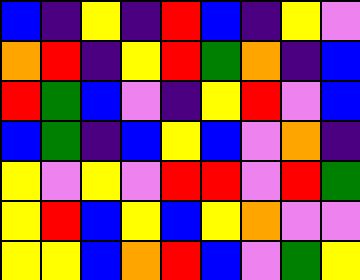[["blue", "indigo", "yellow", "indigo", "red", "blue", "indigo", "yellow", "violet"], ["orange", "red", "indigo", "yellow", "red", "green", "orange", "indigo", "blue"], ["red", "green", "blue", "violet", "indigo", "yellow", "red", "violet", "blue"], ["blue", "green", "indigo", "blue", "yellow", "blue", "violet", "orange", "indigo"], ["yellow", "violet", "yellow", "violet", "red", "red", "violet", "red", "green"], ["yellow", "red", "blue", "yellow", "blue", "yellow", "orange", "violet", "violet"], ["yellow", "yellow", "blue", "orange", "red", "blue", "violet", "green", "yellow"]]